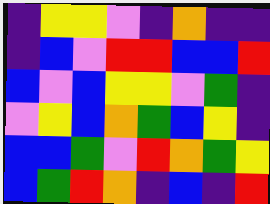[["indigo", "yellow", "yellow", "violet", "indigo", "orange", "indigo", "indigo"], ["indigo", "blue", "violet", "red", "red", "blue", "blue", "red"], ["blue", "violet", "blue", "yellow", "yellow", "violet", "green", "indigo"], ["violet", "yellow", "blue", "orange", "green", "blue", "yellow", "indigo"], ["blue", "blue", "green", "violet", "red", "orange", "green", "yellow"], ["blue", "green", "red", "orange", "indigo", "blue", "indigo", "red"]]